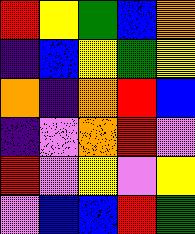[["red", "yellow", "green", "blue", "orange"], ["indigo", "blue", "yellow", "green", "yellow"], ["orange", "indigo", "orange", "red", "blue"], ["indigo", "violet", "orange", "red", "violet"], ["red", "violet", "yellow", "violet", "yellow"], ["violet", "blue", "blue", "red", "green"]]